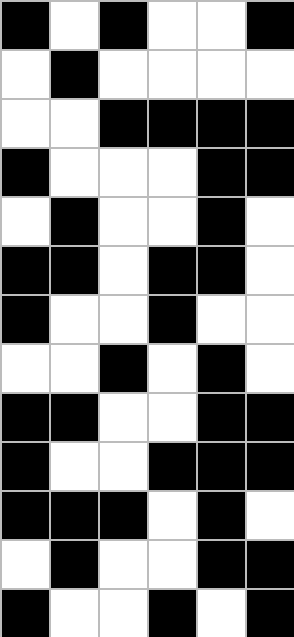[["black", "white", "black", "white", "white", "black"], ["white", "black", "white", "white", "white", "white"], ["white", "white", "black", "black", "black", "black"], ["black", "white", "white", "white", "black", "black"], ["white", "black", "white", "white", "black", "white"], ["black", "black", "white", "black", "black", "white"], ["black", "white", "white", "black", "white", "white"], ["white", "white", "black", "white", "black", "white"], ["black", "black", "white", "white", "black", "black"], ["black", "white", "white", "black", "black", "black"], ["black", "black", "black", "white", "black", "white"], ["white", "black", "white", "white", "black", "black"], ["black", "white", "white", "black", "white", "black"]]